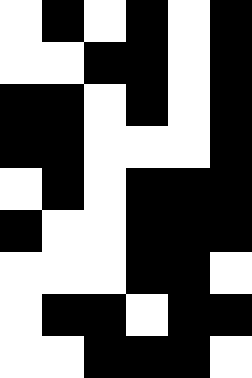[["white", "black", "white", "black", "white", "black"], ["white", "white", "black", "black", "white", "black"], ["black", "black", "white", "black", "white", "black"], ["black", "black", "white", "white", "white", "black"], ["white", "black", "white", "black", "black", "black"], ["black", "white", "white", "black", "black", "black"], ["white", "white", "white", "black", "black", "white"], ["white", "black", "black", "white", "black", "black"], ["white", "white", "black", "black", "black", "white"]]